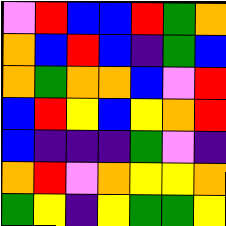[["violet", "red", "blue", "blue", "red", "green", "orange"], ["orange", "blue", "red", "blue", "indigo", "green", "blue"], ["orange", "green", "orange", "orange", "blue", "violet", "red"], ["blue", "red", "yellow", "blue", "yellow", "orange", "red"], ["blue", "indigo", "indigo", "indigo", "green", "violet", "indigo"], ["orange", "red", "violet", "orange", "yellow", "yellow", "orange"], ["green", "yellow", "indigo", "yellow", "green", "green", "yellow"]]